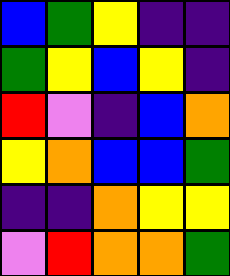[["blue", "green", "yellow", "indigo", "indigo"], ["green", "yellow", "blue", "yellow", "indigo"], ["red", "violet", "indigo", "blue", "orange"], ["yellow", "orange", "blue", "blue", "green"], ["indigo", "indigo", "orange", "yellow", "yellow"], ["violet", "red", "orange", "orange", "green"]]